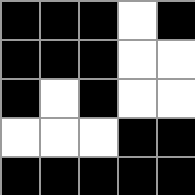[["black", "black", "black", "white", "black"], ["black", "black", "black", "white", "white"], ["black", "white", "black", "white", "white"], ["white", "white", "white", "black", "black"], ["black", "black", "black", "black", "black"]]